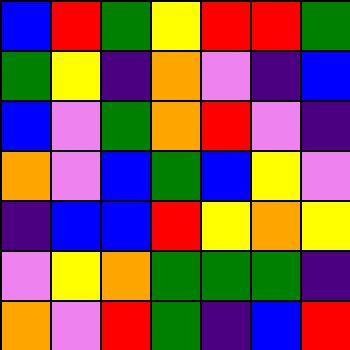[["blue", "red", "green", "yellow", "red", "red", "green"], ["green", "yellow", "indigo", "orange", "violet", "indigo", "blue"], ["blue", "violet", "green", "orange", "red", "violet", "indigo"], ["orange", "violet", "blue", "green", "blue", "yellow", "violet"], ["indigo", "blue", "blue", "red", "yellow", "orange", "yellow"], ["violet", "yellow", "orange", "green", "green", "green", "indigo"], ["orange", "violet", "red", "green", "indigo", "blue", "red"]]